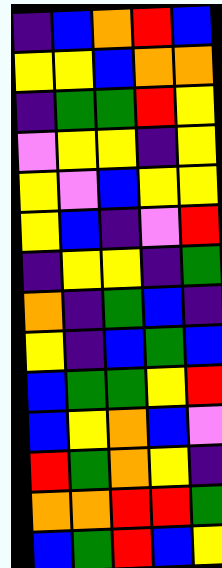[["indigo", "blue", "orange", "red", "blue"], ["yellow", "yellow", "blue", "orange", "orange"], ["indigo", "green", "green", "red", "yellow"], ["violet", "yellow", "yellow", "indigo", "yellow"], ["yellow", "violet", "blue", "yellow", "yellow"], ["yellow", "blue", "indigo", "violet", "red"], ["indigo", "yellow", "yellow", "indigo", "green"], ["orange", "indigo", "green", "blue", "indigo"], ["yellow", "indigo", "blue", "green", "blue"], ["blue", "green", "green", "yellow", "red"], ["blue", "yellow", "orange", "blue", "violet"], ["red", "green", "orange", "yellow", "indigo"], ["orange", "orange", "red", "red", "green"], ["blue", "green", "red", "blue", "yellow"]]